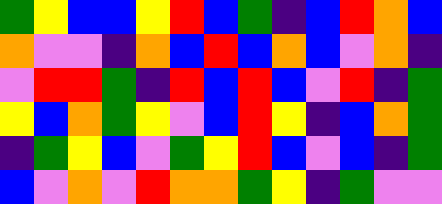[["green", "yellow", "blue", "blue", "yellow", "red", "blue", "green", "indigo", "blue", "red", "orange", "blue"], ["orange", "violet", "violet", "indigo", "orange", "blue", "red", "blue", "orange", "blue", "violet", "orange", "indigo"], ["violet", "red", "red", "green", "indigo", "red", "blue", "red", "blue", "violet", "red", "indigo", "green"], ["yellow", "blue", "orange", "green", "yellow", "violet", "blue", "red", "yellow", "indigo", "blue", "orange", "green"], ["indigo", "green", "yellow", "blue", "violet", "green", "yellow", "red", "blue", "violet", "blue", "indigo", "green"], ["blue", "violet", "orange", "violet", "red", "orange", "orange", "green", "yellow", "indigo", "green", "violet", "violet"]]